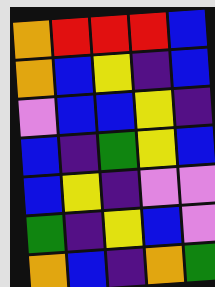[["orange", "red", "red", "red", "blue"], ["orange", "blue", "yellow", "indigo", "blue"], ["violet", "blue", "blue", "yellow", "indigo"], ["blue", "indigo", "green", "yellow", "blue"], ["blue", "yellow", "indigo", "violet", "violet"], ["green", "indigo", "yellow", "blue", "violet"], ["orange", "blue", "indigo", "orange", "green"]]